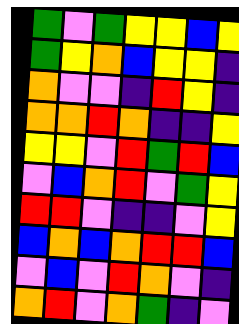[["green", "violet", "green", "yellow", "yellow", "blue", "yellow"], ["green", "yellow", "orange", "blue", "yellow", "yellow", "indigo"], ["orange", "violet", "violet", "indigo", "red", "yellow", "indigo"], ["orange", "orange", "red", "orange", "indigo", "indigo", "yellow"], ["yellow", "yellow", "violet", "red", "green", "red", "blue"], ["violet", "blue", "orange", "red", "violet", "green", "yellow"], ["red", "red", "violet", "indigo", "indigo", "violet", "yellow"], ["blue", "orange", "blue", "orange", "red", "red", "blue"], ["violet", "blue", "violet", "red", "orange", "violet", "indigo"], ["orange", "red", "violet", "orange", "green", "indigo", "violet"]]